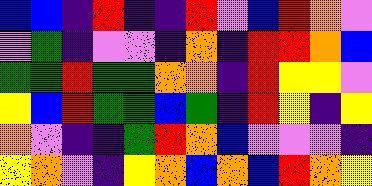[["blue", "blue", "indigo", "red", "indigo", "indigo", "red", "violet", "blue", "red", "orange", "violet"], ["violet", "green", "indigo", "violet", "violet", "indigo", "orange", "indigo", "red", "red", "orange", "blue"], ["green", "green", "red", "green", "green", "orange", "orange", "indigo", "red", "yellow", "yellow", "violet"], ["yellow", "blue", "red", "green", "green", "blue", "green", "indigo", "red", "yellow", "indigo", "yellow"], ["orange", "violet", "indigo", "indigo", "green", "red", "orange", "blue", "violet", "violet", "violet", "indigo"], ["yellow", "orange", "violet", "indigo", "yellow", "orange", "blue", "orange", "blue", "red", "orange", "yellow"]]